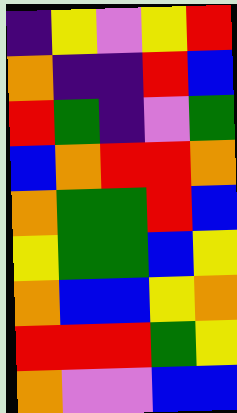[["indigo", "yellow", "violet", "yellow", "red"], ["orange", "indigo", "indigo", "red", "blue"], ["red", "green", "indigo", "violet", "green"], ["blue", "orange", "red", "red", "orange"], ["orange", "green", "green", "red", "blue"], ["yellow", "green", "green", "blue", "yellow"], ["orange", "blue", "blue", "yellow", "orange"], ["red", "red", "red", "green", "yellow"], ["orange", "violet", "violet", "blue", "blue"]]